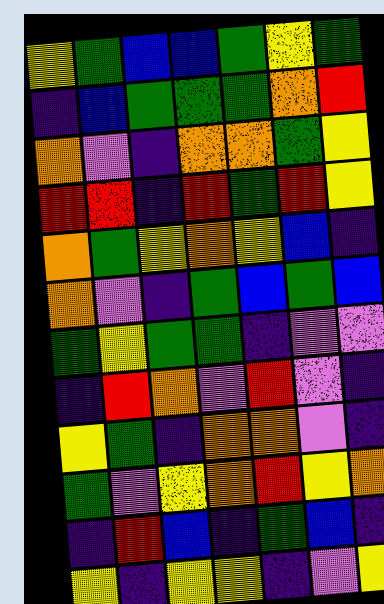[["yellow", "green", "blue", "blue", "green", "yellow", "green"], ["indigo", "blue", "green", "green", "green", "orange", "red"], ["orange", "violet", "indigo", "orange", "orange", "green", "yellow"], ["red", "red", "indigo", "red", "green", "red", "yellow"], ["orange", "green", "yellow", "orange", "yellow", "blue", "indigo"], ["orange", "violet", "indigo", "green", "blue", "green", "blue"], ["green", "yellow", "green", "green", "indigo", "violet", "violet"], ["indigo", "red", "orange", "violet", "red", "violet", "indigo"], ["yellow", "green", "indigo", "orange", "orange", "violet", "indigo"], ["green", "violet", "yellow", "orange", "red", "yellow", "orange"], ["indigo", "red", "blue", "indigo", "green", "blue", "indigo"], ["yellow", "indigo", "yellow", "yellow", "indigo", "violet", "yellow"]]